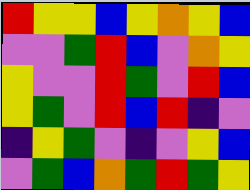[["red", "yellow", "yellow", "blue", "yellow", "orange", "yellow", "blue"], ["violet", "violet", "green", "red", "blue", "violet", "orange", "yellow"], ["yellow", "violet", "violet", "red", "green", "violet", "red", "blue"], ["yellow", "green", "violet", "red", "blue", "red", "indigo", "violet"], ["indigo", "yellow", "green", "violet", "indigo", "violet", "yellow", "blue"], ["violet", "green", "blue", "orange", "green", "red", "green", "yellow"]]